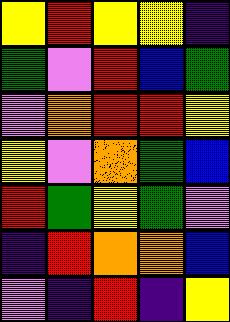[["yellow", "red", "yellow", "yellow", "indigo"], ["green", "violet", "red", "blue", "green"], ["violet", "orange", "red", "red", "yellow"], ["yellow", "violet", "orange", "green", "blue"], ["red", "green", "yellow", "green", "violet"], ["indigo", "red", "orange", "orange", "blue"], ["violet", "indigo", "red", "indigo", "yellow"]]